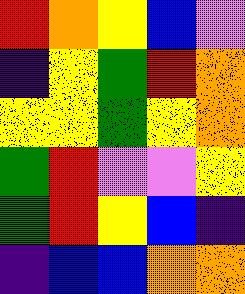[["red", "orange", "yellow", "blue", "violet"], ["indigo", "yellow", "green", "red", "orange"], ["yellow", "yellow", "green", "yellow", "orange"], ["green", "red", "violet", "violet", "yellow"], ["green", "red", "yellow", "blue", "indigo"], ["indigo", "blue", "blue", "orange", "orange"]]